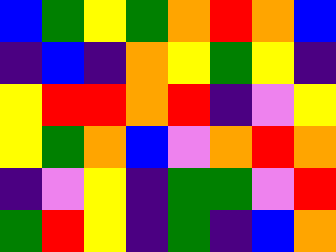[["blue", "green", "yellow", "green", "orange", "red", "orange", "blue"], ["indigo", "blue", "indigo", "orange", "yellow", "green", "yellow", "indigo"], ["yellow", "red", "red", "orange", "red", "indigo", "violet", "yellow"], ["yellow", "green", "orange", "blue", "violet", "orange", "red", "orange"], ["indigo", "violet", "yellow", "indigo", "green", "green", "violet", "red"], ["green", "red", "yellow", "indigo", "green", "indigo", "blue", "orange"]]